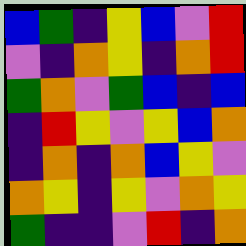[["blue", "green", "indigo", "yellow", "blue", "violet", "red"], ["violet", "indigo", "orange", "yellow", "indigo", "orange", "red"], ["green", "orange", "violet", "green", "blue", "indigo", "blue"], ["indigo", "red", "yellow", "violet", "yellow", "blue", "orange"], ["indigo", "orange", "indigo", "orange", "blue", "yellow", "violet"], ["orange", "yellow", "indigo", "yellow", "violet", "orange", "yellow"], ["green", "indigo", "indigo", "violet", "red", "indigo", "orange"]]